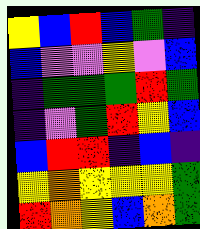[["yellow", "blue", "red", "blue", "green", "indigo"], ["blue", "violet", "violet", "yellow", "violet", "blue"], ["indigo", "green", "green", "green", "red", "green"], ["indigo", "violet", "green", "red", "yellow", "blue"], ["blue", "red", "red", "indigo", "blue", "indigo"], ["yellow", "orange", "yellow", "yellow", "yellow", "green"], ["red", "orange", "yellow", "blue", "orange", "green"]]